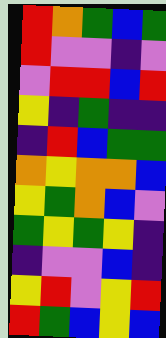[["red", "orange", "green", "blue", "green"], ["red", "violet", "violet", "indigo", "violet"], ["violet", "red", "red", "blue", "red"], ["yellow", "indigo", "green", "indigo", "indigo"], ["indigo", "red", "blue", "green", "green"], ["orange", "yellow", "orange", "orange", "blue"], ["yellow", "green", "orange", "blue", "violet"], ["green", "yellow", "green", "yellow", "indigo"], ["indigo", "violet", "violet", "blue", "indigo"], ["yellow", "red", "violet", "yellow", "red"], ["red", "green", "blue", "yellow", "blue"]]